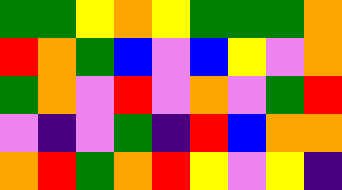[["green", "green", "yellow", "orange", "yellow", "green", "green", "green", "orange"], ["red", "orange", "green", "blue", "violet", "blue", "yellow", "violet", "orange"], ["green", "orange", "violet", "red", "violet", "orange", "violet", "green", "red"], ["violet", "indigo", "violet", "green", "indigo", "red", "blue", "orange", "orange"], ["orange", "red", "green", "orange", "red", "yellow", "violet", "yellow", "indigo"]]